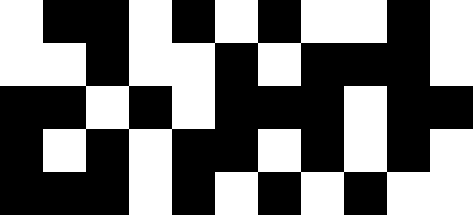[["white", "black", "black", "white", "black", "white", "black", "white", "white", "black", "white"], ["white", "white", "black", "white", "white", "black", "white", "black", "black", "black", "white"], ["black", "black", "white", "black", "white", "black", "black", "black", "white", "black", "black"], ["black", "white", "black", "white", "black", "black", "white", "black", "white", "black", "white"], ["black", "black", "black", "white", "black", "white", "black", "white", "black", "white", "white"]]